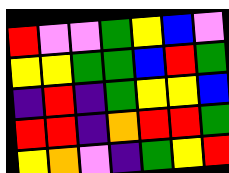[["red", "violet", "violet", "green", "yellow", "blue", "violet"], ["yellow", "yellow", "green", "green", "blue", "red", "green"], ["indigo", "red", "indigo", "green", "yellow", "yellow", "blue"], ["red", "red", "indigo", "orange", "red", "red", "green"], ["yellow", "orange", "violet", "indigo", "green", "yellow", "red"]]